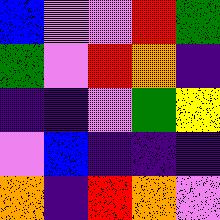[["blue", "violet", "violet", "red", "green"], ["green", "violet", "red", "orange", "indigo"], ["indigo", "indigo", "violet", "green", "yellow"], ["violet", "blue", "indigo", "indigo", "indigo"], ["orange", "indigo", "red", "orange", "violet"]]